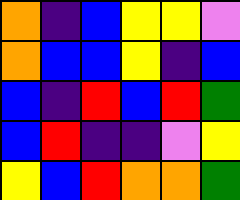[["orange", "indigo", "blue", "yellow", "yellow", "violet"], ["orange", "blue", "blue", "yellow", "indigo", "blue"], ["blue", "indigo", "red", "blue", "red", "green"], ["blue", "red", "indigo", "indigo", "violet", "yellow"], ["yellow", "blue", "red", "orange", "orange", "green"]]